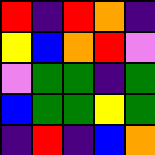[["red", "indigo", "red", "orange", "indigo"], ["yellow", "blue", "orange", "red", "violet"], ["violet", "green", "green", "indigo", "green"], ["blue", "green", "green", "yellow", "green"], ["indigo", "red", "indigo", "blue", "orange"]]